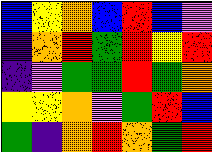[["blue", "yellow", "orange", "blue", "red", "blue", "violet"], ["indigo", "orange", "red", "green", "red", "yellow", "red"], ["indigo", "violet", "green", "green", "red", "green", "orange"], ["yellow", "yellow", "orange", "violet", "green", "red", "blue"], ["green", "indigo", "orange", "red", "orange", "green", "red"]]